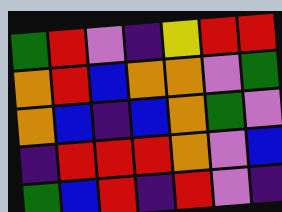[["green", "red", "violet", "indigo", "yellow", "red", "red"], ["orange", "red", "blue", "orange", "orange", "violet", "green"], ["orange", "blue", "indigo", "blue", "orange", "green", "violet"], ["indigo", "red", "red", "red", "orange", "violet", "blue"], ["green", "blue", "red", "indigo", "red", "violet", "indigo"]]